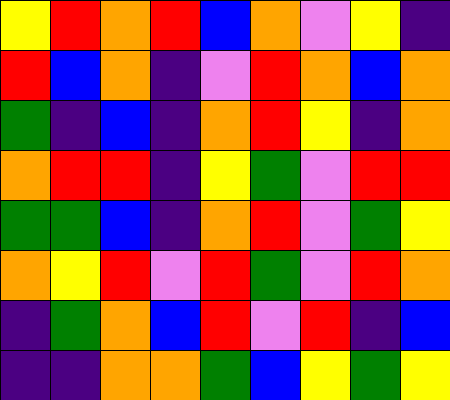[["yellow", "red", "orange", "red", "blue", "orange", "violet", "yellow", "indigo"], ["red", "blue", "orange", "indigo", "violet", "red", "orange", "blue", "orange"], ["green", "indigo", "blue", "indigo", "orange", "red", "yellow", "indigo", "orange"], ["orange", "red", "red", "indigo", "yellow", "green", "violet", "red", "red"], ["green", "green", "blue", "indigo", "orange", "red", "violet", "green", "yellow"], ["orange", "yellow", "red", "violet", "red", "green", "violet", "red", "orange"], ["indigo", "green", "orange", "blue", "red", "violet", "red", "indigo", "blue"], ["indigo", "indigo", "orange", "orange", "green", "blue", "yellow", "green", "yellow"]]